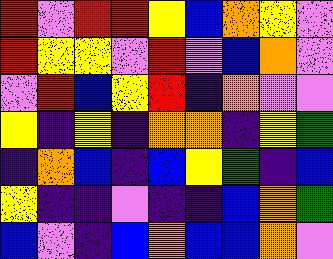[["red", "violet", "red", "red", "yellow", "blue", "orange", "yellow", "violet"], ["red", "yellow", "yellow", "violet", "red", "violet", "blue", "orange", "violet"], ["violet", "red", "blue", "yellow", "red", "indigo", "orange", "violet", "violet"], ["yellow", "indigo", "yellow", "indigo", "orange", "orange", "indigo", "yellow", "green"], ["indigo", "orange", "blue", "indigo", "blue", "yellow", "green", "indigo", "blue"], ["yellow", "indigo", "indigo", "violet", "indigo", "indigo", "blue", "orange", "green"], ["blue", "violet", "indigo", "blue", "orange", "blue", "blue", "orange", "violet"]]